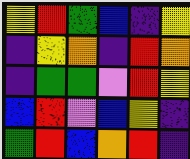[["yellow", "red", "green", "blue", "indigo", "yellow"], ["indigo", "yellow", "orange", "indigo", "red", "orange"], ["indigo", "green", "green", "violet", "red", "yellow"], ["blue", "red", "violet", "blue", "yellow", "indigo"], ["green", "red", "blue", "orange", "red", "indigo"]]